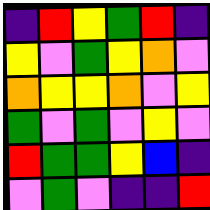[["indigo", "red", "yellow", "green", "red", "indigo"], ["yellow", "violet", "green", "yellow", "orange", "violet"], ["orange", "yellow", "yellow", "orange", "violet", "yellow"], ["green", "violet", "green", "violet", "yellow", "violet"], ["red", "green", "green", "yellow", "blue", "indigo"], ["violet", "green", "violet", "indigo", "indigo", "red"]]